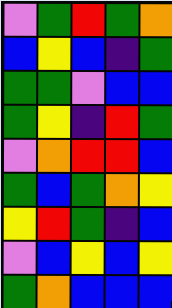[["violet", "green", "red", "green", "orange"], ["blue", "yellow", "blue", "indigo", "green"], ["green", "green", "violet", "blue", "blue"], ["green", "yellow", "indigo", "red", "green"], ["violet", "orange", "red", "red", "blue"], ["green", "blue", "green", "orange", "yellow"], ["yellow", "red", "green", "indigo", "blue"], ["violet", "blue", "yellow", "blue", "yellow"], ["green", "orange", "blue", "blue", "blue"]]